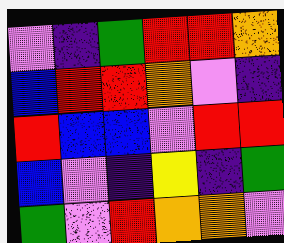[["violet", "indigo", "green", "red", "red", "orange"], ["blue", "red", "red", "orange", "violet", "indigo"], ["red", "blue", "blue", "violet", "red", "red"], ["blue", "violet", "indigo", "yellow", "indigo", "green"], ["green", "violet", "red", "orange", "orange", "violet"]]